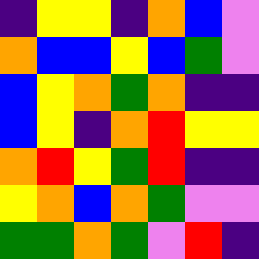[["indigo", "yellow", "yellow", "indigo", "orange", "blue", "violet"], ["orange", "blue", "blue", "yellow", "blue", "green", "violet"], ["blue", "yellow", "orange", "green", "orange", "indigo", "indigo"], ["blue", "yellow", "indigo", "orange", "red", "yellow", "yellow"], ["orange", "red", "yellow", "green", "red", "indigo", "indigo"], ["yellow", "orange", "blue", "orange", "green", "violet", "violet"], ["green", "green", "orange", "green", "violet", "red", "indigo"]]